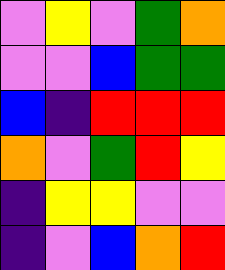[["violet", "yellow", "violet", "green", "orange"], ["violet", "violet", "blue", "green", "green"], ["blue", "indigo", "red", "red", "red"], ["orange", "violet", "green", "red", "yellow"], ["indigo", "yellow", "yellow", "violet", "violet"], ["indigo", "violet", "blue", "orange", "red"]]